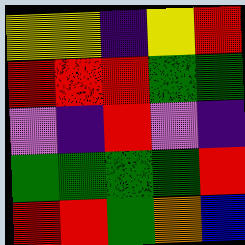[["yellow", "yellow", "indigo", "yellow", "red"], ["red", "red", "red", "green", "green"], ["violet", "indigo", "red", "violet", "indigo"], ["green", "green", "green", "green", "red"], ["red", "red", "green", "orange", "blue"]]